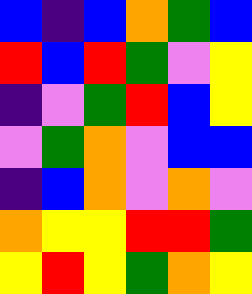[["blue", "indigo", "blue", "orange", "green", "blue"], ["red", "blue", "red", "green", "violet", "yellow"], ["indigo", "violet", "green", "red", "blue", "yellow"], ["violet", "green", "orange", "violet", "blue", "blue"], ["indigo", "blue", "orange", "violet", "orange", "violet"], ["orange", "yellow", "yellow", "red", "red", "green"], ["yellow", "red", "yellow", "green", "orange", "yellow"]]